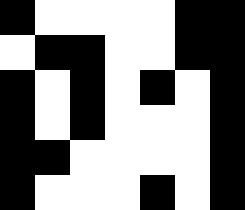[["black", "white", "white", "white", "white", "black", "black"], ["white", "black", "black", "white", "white", "black", "black"], ["black", "white", "black", "white", "black", "white", "black"], ["black", "white", "black", "white", "white", "white", "black"], ["black", "black", "white", "white", "white", "white", "black"], ["black", "white", "white", "white", "black", "white", "black"]]